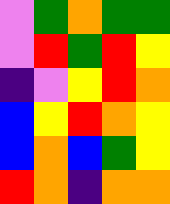[["violet", "green", "orange", "green", "green"], ["violet", "red", "green", "red", "yellow"], ["indigo", "violet", "yellow", "red", "orange"], ["blue", "yellow", "red", "orange", "yellow"], ["blue", "orange", "blue", "green", "yellow"], ["red", "orange", "indigo", "orange", "orange"]]